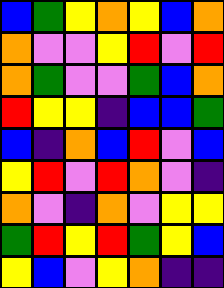[["blue", "green", "yellow", "orange", "yellow", "blue", "orange"], ["orange", "violet", "violet", "yellow", "red", "violet", "red"], ["orange", "green", "violet", "violet", "green", "blue", "orange"], ["red", "yellow", "yellow", "indigo", "blue", "blue", "green"], ["blue", "indigo", "orange", "blue", "red", "violet", "blue"], ["yellow", "red", "violet", "red", "orange", "violet", "indigo"], ["orange", "violet", "indigo", "orange", "violet", "yellow", "yellow"], ["green", "red", "yellow", "red", "green", "yellow", "blue"], ["yellow", "blue", "violet", "yellow", "orange", "indigo", "indigo"]]